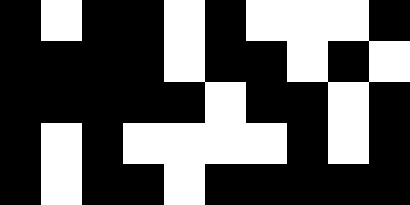[["black", "white", "black", "black", "white", "black", "white", "white", "white", "black"], ["black", "black", "black", "black", "white", "black", "black", "white", "black", "white"], ["black", "black", "black", "black", "black", "white", "black", "black", "white", "black"], ["black", "white", "black", "white", "white", "white", "white", "black", "white", "black"], ["black", "white", "black", "black", "white", "black", "black", "black", "black", "black"]]